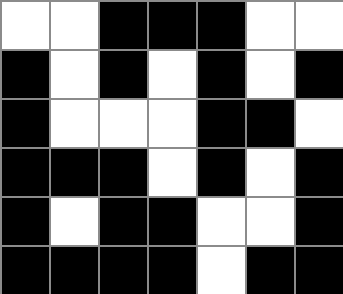[["white", "white", "black", "black", "black", "white", "white"], ["black", "white", "black", "white", "black", "white", "black"], ["black", "white", "white", "white", "black", "black", "white"], ["black", "black", "black", "white", "black", "white", "black"], ["black", "white", "black", "black", "white", "white", "black"], ["black", "black", "black", "black", "white", "black", "black"]]